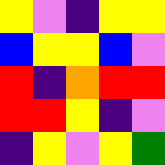[["yellow", "violet", "indigo", "yellow", "yellow"], ["blue", "yellow", "yellow", "blue", "violet"], ["red", "indigo", "orange", "red", "red"], ["red", "red", "yellow", "indigo", "violet"], ["indigo", "yellow", "violet", "yellow", "green"]]